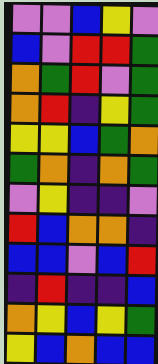[["violet", "violet", "blue", "yellow", "violet"], ["blue", "violet", "red", "red", "green"], ["orange", "green", "red", "violet", "green"], ["orange", "red", "indigo", "yellow", "green"], ["yellow", "yellow", "blue", "green", "orange"], ["green", "orange", "indigo", "orange", "green"], ["violet", "yellow", "indigo", "indigo", "violet"], ["red", "blue", "orange", "orange", "indigo"], ["blue", "blue", "violet", "blue", "red"], ["indigo", "red", "indigo", "indigo", "blue"], ["orange", "yellow", "blue", "yellow", "green"], ["yellow", "blue", "orange", "blue", "blue"]]